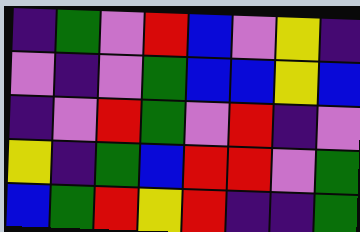[["indigo", "green", "violet", "red", "blue", "violet", "yellow", "indigo"], ["violet", "indigo", "violet", "green", "blue", "blue", "yellow", "blue"], ["indigo", "violet", "red", "green", "violet", "red", "indigo", "violet"], ["yellow", "indigo", "green", "blue", "red", "red", "violet", "green"], ["blue", "green", "red", "yellow", "red", "indigo", "indigo", "green"]]